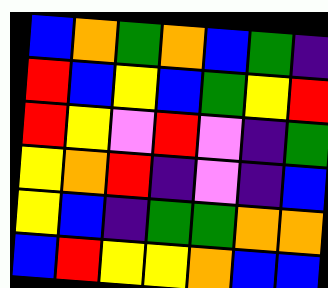[["blue", "orange", "green", "orange", "blue", "green", "indigo"], ["red", "blue", "yellow", "blue", "green", "yellow", "red"], ["red", "yellow", "violet", "red", "violet", "indigo", "green"], ["yellow", "orange", "red", "indigo", "violet", "indigo", "blue"], ["yellow", "blue", "indigo", "green", "green", "orange", "orange"], ["blue", "red", "yellow", "yellow", "orange", "blue", "blue"]]